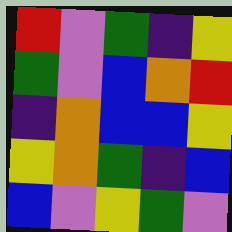[["red", "violet", "green", "indigo", "yellow"], ["green", "violet", "blue", "orange", "red"], ["indigo", "orange", "blue", "blue", "yellow"], ["yellow", "orange", "green", "indigo", "blue"], ["blue", "violet", "yellow", "green", "violet"]]